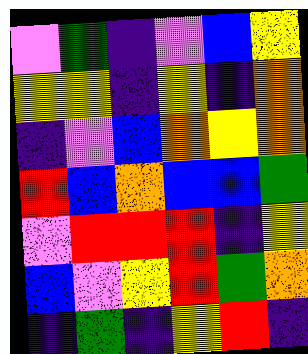[["violet", "green", "indigo", "violet", "blue", "yellow"], ["yellow", "yellow", "indigo", "yellow", "indigo", "orange"], ["indigo", "violet", "blue", "orange", "yellow", "orange"], ["red", "blue", "orange", "blue", "blue", "green"], ["violet", "red", "red", "red", "indigo", "yellow"], ["blue", "violet", "yellow", "red", "green", "orange"], ["indigo", "green", "indigo", "yellow", "red", "indigo"]]